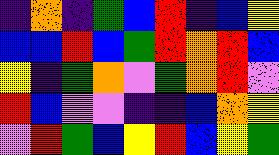[["indigo", "orange", "indigo", "green", "blue", "red", "indigo", "blue", "yellow"], ["blue", "blue", "red", "blue", "green", "red", "orange", "red", "blue"], ["yellow", "indigo", "green", "orange", "violet", "green", "orange", "red", "violet"], ["red", "blue", "violet", "violet", "indigo", "indigo", "blue", "orange", "yellow"], ["violet", "red", "green", "blue", "yellow", "red", "blue", "yellow", "green"]]